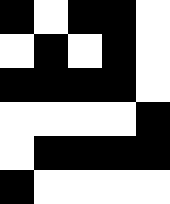[["black", "white", "black", "black", "white"], ["white", "black", "white", "black", "white"], ["black", "black", "black", "black", "white"], ["white", "white", "white", "white", "black"], ["white", "black", "black", "black", "black"], ["black", "white", "white", "white", "white"]]